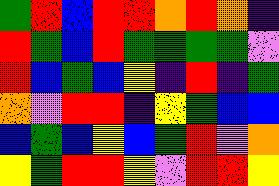[["green", "red", "blue", "red", "red", "orange", "red", "orange", "indigo"], ["red", "green", "blue", "red", "green", "green", "green", "green", "violet"], ["red", "blue", "green", "blue", "yellow", "indigo", "red", "indigo", "green"], ["orange", "violet", "red", "red", "indigo", "yellow", "green", "blue", "blue"], ["blue", "green", "blue", "yellow", "blue", "green", "red", "violet", "orange"], ["yellow", "green", "red", "red", "yellow", "violet", "red", "red", "yellow"]]